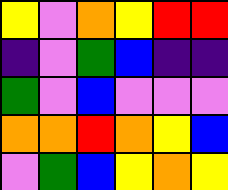[["yellow", "violet", "orange", "yellow", "red", "red"], ["indigo", "violet", "green", "blue", "indigo", "indigo"], ["green", "violet", "blue", "violet", "violet", "violet"], ["orange", "orange", "red", "orange", "yellow", "blue"], ["violet", "green", "blue", "yellow", "orange", "yellow"]]